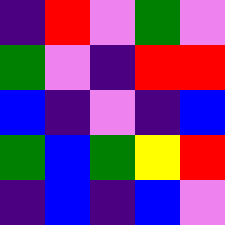[["indigo", "red", "violet", "green", "violet"], ["green", "violet", "indigo", "red", "red"], ["blue", "indigo", "violet", "indigo", "blue"], ["green", "blue", "green", "yellow", "red"], ["indigo", "blue", "indigo", "blue", "violet"]]